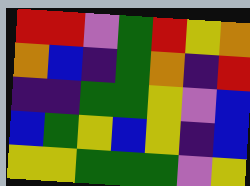[["red", "red", "violet", "green", "red", "yellow", "orange"], ["orange", "blue", "indigo", "green", "orange", "indigo", "red"], ["indigo", "indigo", "green", "green", "yellow", "violet", "blue"], ["blue", "green", "yellow", "blue", "yellow", "indigo", "blue"], ["yellow", "yellow", "green", "green", "green", "violet", "yellow"]]